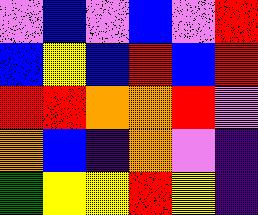[["violet", "blue", "violet", "blue", "violet", "red"], ["blue", "yellow", "blue", "red", "blue", "red"], ["red", "red", "orange", "orange", "red", "violet"], ["orange", "blue", "indigo", "orange", "violet", "indigo"], ["green", "yellow", "yellow", "red", "yellow", "indigo"]]